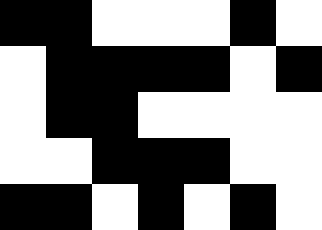[["black", "black", "white", "white", "white", "black", "white"], ["white", "black", "black", "black", "black", "white", "black"], ["white", "black", "black", "white", "white", "white", "white"], ["white", "white", "black", "black", "black", "white", "white"], ["black", "black", "white", "black", "white", "black", "white"]]